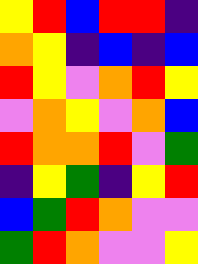[["yellow", "red", "blue", "red", "red", "indigo"], ["orange", "yellow", "indigo", "blue", "indigo", "blue"], ["red", "yellow", "violet", "orange", "red", "yellow"], ["violet", "orange", "yellow", "violet", "orange", "blue"], ["red", "orange", "orange", "red", "violet", "green"], ["indigo", "yellow", "green", "indigo", "yellow", "red"], ["blue", "green", "red", "orange", "violet", "violet"], ["green", "red", "orange", "violet", "violet", "yellow"]]